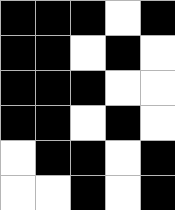[["black", "black", "black", "white", "black"], ["black", "black", "white", "black", "white"], ["black", "black", "black", "white", "white"], ["black", "black", "white", "black", "white"], ["white", "black", "black", "white", "black"], ["white", "white", "black", "white", "black"]]